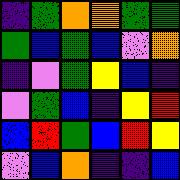[["indigo", "green", "orange", "orange", "green", "green"], ["green", "blue", "green", "blue", "violet", "orange"], ["indigo", "violet", "green", "yellow", "blue", "indigo"], ["violet", "green", "blue", "indigo", "yellow", "red"], ["blue", "red", "green", "blue", "red", "yellow"], ["violet", "blue", "orange", "indigo", "indigo", "blue"]]